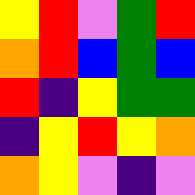[["yellow", "red", "violet", "green", "red"], ["orange", "red", "blue", "green", "blue"], ["red", "indigo", "yellow", "green", "green"], ["indigo", "yellow", "red", "yellow", "orange"], ["orange", "yellow", "violet", "indigo", "violet"]]